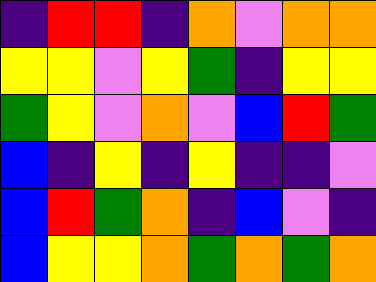[["indigo", "red", "red", "indigo", "orange", "violet", "orange", "orange"], ["yellow", "yellow", "violet", "yellow", "green", "indigo", "yellow", "yellow"], ["green", "yellow", "violet", "orange", "violet", "blue", "red", "green"], ["blue", "indigo", "yellow", "indigo", "yellow", "indigo", "indigo", "violet"], ["blue", "red", "green", "orange", "indigo", "blue", "violet", "indigo"], ["blue", "yellow", "yellow", "orange", "green", "orange", "green", "orange"]]